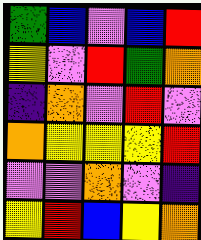[["green", "blue", "violet", "blue", "red"], ["yellow", "violet", "red", "green", "orange"], ["indigo", "orange", "violet", "red", "violet"], ["orange", "yellow", "yellow", "yellow", "red"], ["violet", "violet", "orange", "violet", "indigo"], ["yellow", "red", "blue", "yellow", "orange"]]